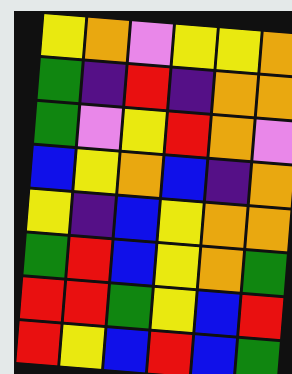[["yellow", "orange", "violet", "yellow", "yellow", "orange"], ["green", "indigo", "red", "indigo", "orange", "orange"], ["green", "violet", "yellow", "red", "orange", "violet"], ["blue", "yellow", "orange", "blue", "indigo", "orange"], ["yellow", "indigo", "blue", "yellow", "orange", "orange"], ["green", "red", "blue", "yellow", "orange", "green"], ["red", "red", "green", "yellow", "blue", "red"], ["red", "yellow", "blue", "red", "blue", "green"]]